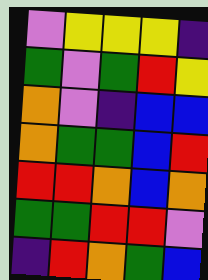[["violet", "yellow", "yellow", "yellow", "indigo"], ["green", "violet", "green", "red", "yellow"], ["orange", "violet", "indigo", "blue", "blue"], ["orange", "green", "green", "blue", "red"], ["red", "red", "orange", "blue", "orange"], ["green", "green", "red", "red", "violet"], ["indigo", "red", "orange", "green", "blue"]]